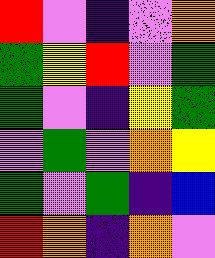[["red", "violet", "indigo", "violet", "orange"], ["green", "yellow", "red", "violet", "green"], ["green", "violet", "indigo", "yellow", "green"], ["violet", "green", "violet", "orange", "yellow"], ["green", "violet", "green", "indigo", "blue"], ["red", "orange", "indigo", "orange", "violet"]]